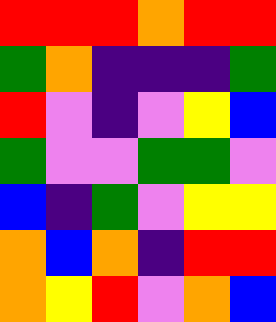[["red", "red", "red", "orange", "red", "red"], ["green", "orange", "indigo", "indigo", "indigo", "green"], ["red", "violet", "indigo", "violet", "yellow", "blue"], ["green", "violet", "violet", "green", "green", "violet"], ["blue", "indigo", "green", "violet", "yellow", "yellow"], ["orange", "blue", "orange", "indigo", "red", "red"], ["orange", "yellow", "red", "violet", "orange", "blue"]]